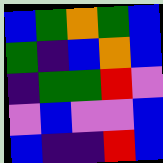[["blue", "green", "orange", "green", "blue"], ["green", "indigo", "blue", "orange", "blue"], ["indigo", "green", "green", "red", "violet"], ["violet", "blue", "violet", "violet", "blue"], ["blue", "indigo", "indigo", "red", "blue"]]